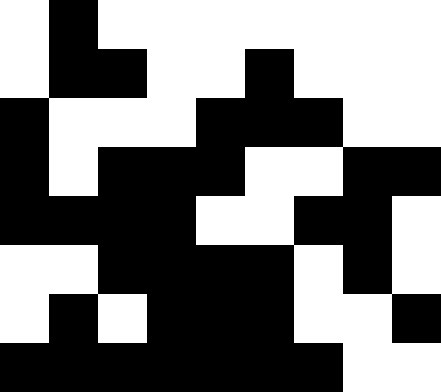[["white", "black", "white", "white", "white", "white", "white", "white", "white"], ["white", "black", "black", "white", "white", "black", "white", "white", "white"], ["black", "white", "white", "white", "black", "black", "black", "white", "white"], ["black", "white", "black", "black", "black", "white", "white", "black", "black"], ["black", "black", "black", "black", "white", "white", "black", "black", "white"], ["white", "white", "black", "black", "black", "black", "white", "black", "white"], ["white", "black", "white", "black", "black", "black", "white", "white", "black"], ["black", "black", "black", "black", "black", "black", "black", "white", "white"]]